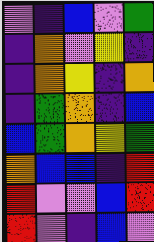[["violet", "indigo", "blue", "violet", "green"], ["indigo", "orange", "violet", "yellow", "indigo"], ["indigo", "orange", "yellow", "indigo", "orange"], ["indigo", "green", "orange", "indigo", "blue"], ["blue", "green", "orange", "yellow", "green"], ["orange", "blue", "blue", "indigo", "red"], ["red", "violet", "violet", "blue", "red"], ["red", "violet", "indigo", "blue", "violet"]]